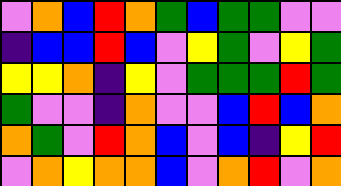[["violet", "orange", "blue", "red", "orange", "green", "blue", "green", "green", "violet", "violet"], ["indigo", "blue", "blue", "red", "blue", "violet", "yellow", "green", "violet", "yellow", "green"], ["yellow", "yellow", "orange", "indigo", "yellow", "violet", "green", "green", "green", "red", "green"], ["green", "violet", "violet", "indigo", "orange", "violet", "violet", "blue", "red", "blue", "orange"], ["orange", "green", "violet", "red", "orange", "blue", "violet", "blue", "indigo", "yellow", "red"], ["violet", "orange", "yellow", "orange", "orange", "blue", "violet", "orange", "red", "violet", "orange"]]